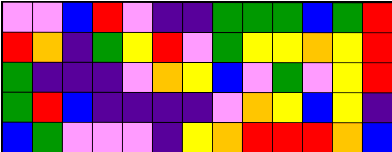[["violet", "violet", "blue", "red", "violet", "indigo", "indigo", "green", "green", "green", "blue", "green", "red"], ["red", "orange", "indigo", "green", "yellow", "red", "violet", "green", "yellow", "yellow", "orange", "yellow", "red"], ["green", "indigo", "indigo", "indigo", "violet", "orange", "yellow", "blue", "violet", "green", "violet", "yellow", "red"], ["green", "red", "blue", "indigo", "indigo", "indigo", "indigo", "violet", "orange", "yellow", "blue", "yellow", "indigo"], ["blue", "green", "violet", "violet", "violet", "indigo", "yellow", "orange", "red", "red", "red", "orange", "blue"]]